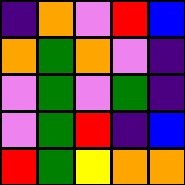[["indigo", "orange", "violet", "red", "blue"], ["orange", "green", "orange", "violet", "indigo"], ["violet", "green", "violet", "green", "indigo"], ["violet", "green", "red", "indigo", "blue"], ["red", "green", "yellow", "orange", "orange"]]